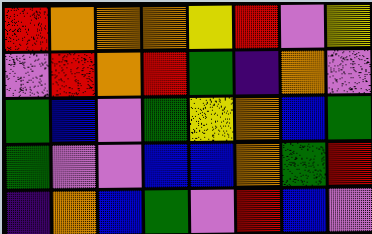[["red", "orange", "orange", "orange", "yellow", "red", "violet", "yellow"], ["violet", "red", "orange", "red", "green", "indigo", "orange", "violet"], ["green", "blue", "violet", "green", "yellow", "orange", "blue", "green"], ["green", "violet", "violet", "blue", "blue", "orange", "green", "red"], ["indigo", "orange", "blue", "green", "violet", "red", "blue", "violet"]]